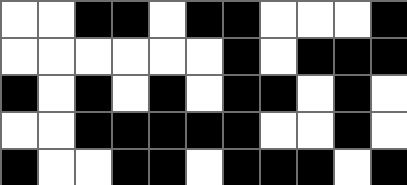[["white", "white", "black", "black", "white", "black", "black", "white", "white", "white", "black"], ["white", "white", "white", "white", "white", "white", "black", "white", "black", "black", "black"], ["black", "white", "black", "white", "black", "white", "black", "black", "white", "black", "white"], ["white", "white", "black", "black", "black", "black", "black", "white", "white", "black", "white"], ["black", "white", "white", "black", "black", "white", "black", "black", "black", "white", "black"]]